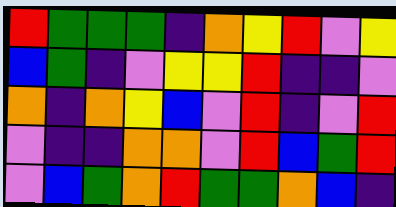[["red", "green", "green", "green", "indigo", "orange", "yellow", "red", "violet", "yellow"], ["blue", "green", "indigo", "violet", "yellow", "yellow", "red", "indigo", "indigo", "violet"], ["orange", "indigo", "orange", "yellow", "blue", "violet", "red", "indigo", "violet", "red"], ["violet", "indigo", "indigo", "orange", "orange", "violet", "red", "blue", "green", "red"], ["violet", "blue", "green", "orange", "red", "green", "green", "orange", "blue", "indigo"]]